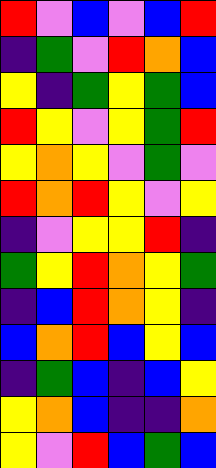[["red", "violet", "blue", "violet", "blue", "red"], ["indigo", "green", "violet", "red", "orange", "blue"], ["yellow", "indigo", "green", "yellow", "green", "blue"], ["red", "yellow", "violet", "yellow", "green", "red"], ["yellow", "orange", "yellow", "violet", "green", "violet"], ["red", "orange", "red", "yellow", "violet", "yellow"], ["indigo", "violet", "yellow", "yellow", "red", "indigo"], ["green", "yellow", "red", "orange", "yellow", "green"], ["indigo", "blue", "red", "orange", "yellow", "indigo"], ["blue", "orange", "red", "blue", "yellow", "blue"], ["indigo", "green", "blue", "indigo", "blue", "yellow"], ["yellow", "orange", "blue", "indigo", "indigo", "orange"], ["yellow", "violet", "red", "blue", "green", "blue"]]